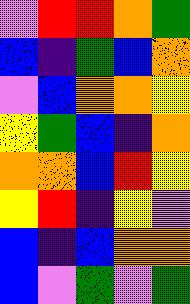[["violet", "red", "red", "orange", "green"], ["blue", "indigo", "green", "blue", "orange"], ["violet", "blue", "orange", "orange", "yellow"], ["yellow", "green", "blue", "indigo", "orange"], ["orange", "orange", "blue", "red", "yellow"], ["yellow", "red", "indigo", "yellow", "violet"], ["blue", "indigo", "blue", "orange", "orange"], ["blue", "violet", "green", "violet", "green"]]